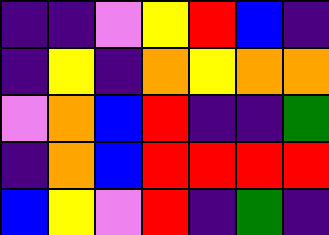[["indigo", "indigo", "violet", "yellow", "red", "blue", "indigo"], ["indigo", "yellow", "indigo", "orange", "yellow", "orange", "orange"], ["violet", "orange", "blue", "red", "indigo", "indigo", "green"], ["indigo", "orange", "blue", "red", "red", "red", "red"], ["blue", "yellow", "violet", "red", "indigo", "green", "indigo"]]